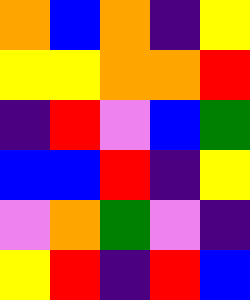[["orange", "blue", "orange", "indigo", "yellow"], ["yellow", "yellow", "orange", "orange", "red"], ["indigo", "red", "violet", "blue", "green"], ["blue", "blue", "red", "indigo", "yellow"], ["violet", "orange", "green", "violet", "indigo"], ["yellow", "red", "indigo", "red", "blue"]]